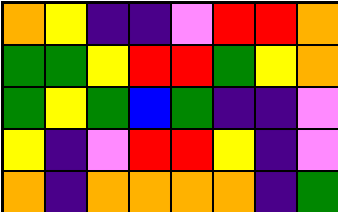[["orange", "yellow", "indigo", "indigo", "violet", "red", "red", "orange"], ["green", "green", "yellow", "red", "red", "green", "yellow", "orange"], ["green", "yellow", "green", "blue", "green", "indigo", "indigo", "violet"], ["yellow", "indigo", "violet", "red", "red", "yellow", "indigo", "violet"], ["orange", "indigo", "orange", "orange", "orange", "orange", "indigo", "green"]]